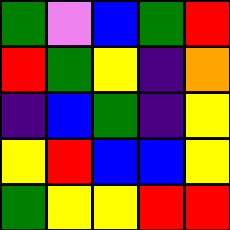[["green", "violet", "blue", "green", "red"], ["red", "green", "yellow", "indigo", "orange"], ["indigo", "blue", "green", "indigo", "yellow"], ["yellow", "red", "blue", "blue", "yellow"], ["green", "yellow", "yellow", "red", "red"]]